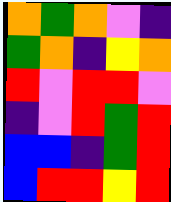[["orange", "green", "orange", "violet", "indigo"], ["green", "orange", "indigo", "yellow", "orange"], ["red", "violet", "red", "red", "violet"], ["indigo", "violet", "red", "green", "red"], ["blue", "blue", "indigo", "green", "red"], ["blue", "red", "red", "yellow", "red"]]